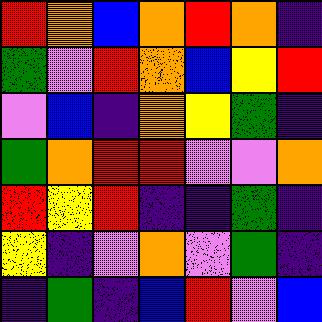[["red", "orange", "blue", "orange", "red", "orange", "indigo"], ["green", "violet", "red", "orange", "blue", "yellow", "red"], ["violet", "blue", "indigo", "orange", "yellow", "green", "indigo"], ["green", "orange", "red", "red", "violet", "violet", "orange"], ["red", "yellow", "red", "indigo", "indigo", "green", "indigo"], ["yellow", "indigo", "violet", "orange", "violet", "green", "indigo"], ["indigo", "green", "indigo", "blue", "red", "violet", "blue"]]